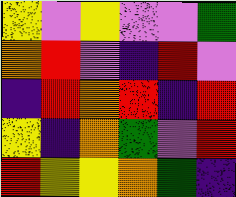[["yellow", "violet", "yellow", "violet", "violet", "green"], ["orange", "red", "violet", "indigo", "red", "violet"], ["indigo", "red", "orange", "red", "indigo", "red"], ["yellow", "indigo", "orange", "green", "violet", "red"], ["red", "yellow", "yellow", "orange", "green", "indigo"]]